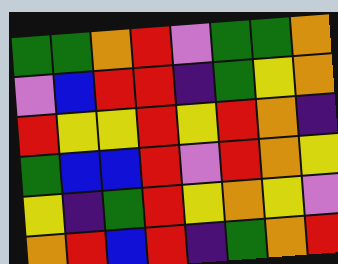[["green", "green", "orange", "red", "violet", "green", "green", "orange"], ["violet", "blue", "red", "red", "indigo", "green", "yellow", "orange"], ["red", "yellow", "yellow", "red", "yellow", "red", "orange", "indigo"], ["green", "blue", "blue", "red", "violet", "red", "orange", "yellow"], ["yellow", "indigo", "green", "red", "yellow", "orange", "yellow", "violet"], ["orange", "red", "blue", "red", "indigo", "green", "orange", "red"]]